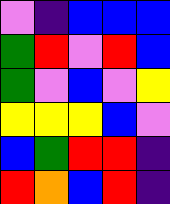[["violet", "indigo", "blue", "blue", "blue"], ["green", "red", "violet", "red", "blue"], ["green", "violet", "blue", "violet", "yellow"], ["yellow", "yellow", "yellow", "blue", "violet"], ["blue", "green", "red", "red", "indigo"], ["red", "orange", "blue", "red", "indigo"]]